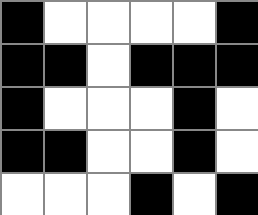[["black", "white", "white", "white", "white", "black"], ["black", "black", "white", "black", "black", "black"], ["black", "white", "white", "white", "black", "white"], ["black", "black", "white", "white", "black", "white"], ["white", "white", "white", "black", "white", "black"]]